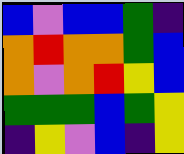[["blue", "violet", "blue", "blue", "green", "indigo"], ["orange", "red", "orange", "orange", "green", "blue"], ["orange", "violet", "orange", "red", "yellow", "blue"], ["green", "green", "green", "blue", "green", "yellow"], ["indigo", "yellow", "violet", "blue", "indigo", "yellow"]]